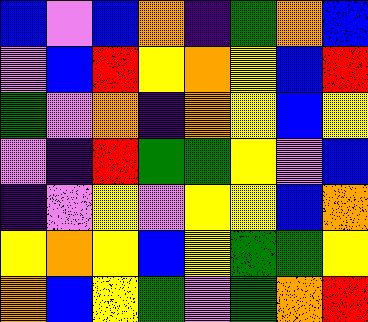[["blue", "violet", "blue", "orange", "indigo", "green", "orange", "blue"], ["violet", "blue", "red", "yellow", "orange", "yellow", "blue", "red"], ["green", "violet", "orange", "indigo", "orange", "yellow", "blue", "yellow"], ["violet", "indigo", "red", "green", "green", "yellow", "violet", "blue"], ["indigo", "violet", "yellow", "violet", "yellow", "yellow", "blue", "orange"], ["yellow", "orange", "yellow", "blue", "yellow", "green", "green", "yellow"], ["orange", "blue", "yellow", "green", "violet", "green", "orange", "red"]]